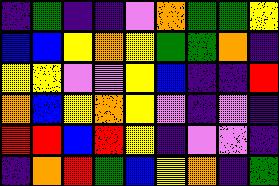[["indigo", "green", "indigo", "indigo", "violet", "orange", "green", "green", "yellow"], ["blue", "blue", "yellow", "orange", "yellow", "green", "green", "orange", "indigo"], ["yellow", "yellow", "violet", "violet", "yellow", "blue", "indigo", "indigo", "red"], ["orange", "blue", "yellow", "orange", "yellow", "violet", "indigo", "violet", "indigo"], ["red", "red", "blue", "red", "yellow", "indigo", "violet", "violet", "indigo"], ["indigo", "orange", "red", "green", "blue", "yellow", "orange", "indigo", "green"]]